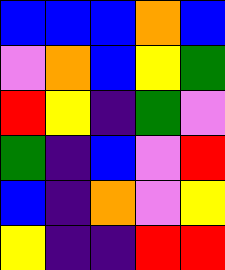[["blue", "blue", "blue", "orange", "blue"], ["violet", "orange", "blue", "yellow", "green"], ["red", "yellow", "indigo", "green", "violet"], ["green", "indigo", "blue", "violet", "red"], ["blue", "indigo", "orange", "violet", "yellow"], ["yellow", "indigo", "indigo", "red", "red"]]